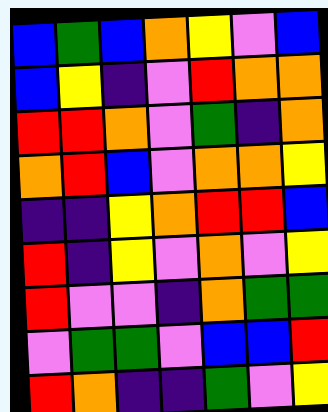[["blue", "green", "blue", "orange", "yellow", "violet", "blue"], ["blue", "yellow", "indigo", "violet", "red", "orange", "orange"], ["red", "red", "orange", "violet", "green", "indigo", "orange"], ["orange", "red", "blue", "violet", "orange", "orange", "yellow"], ["indigo", "indigo", "yellow", "orange", "red", "red", "blue"], ["red", "indigo", "yellow", "violet", "orange", "violet", "yellow"], ["red", "violet", "violet", "indigo", "orange", "green", "green"], ["violet", "green", "green", "violet", "blue", "blue", "red"], ["red", "orange", "indigo", "indigo", "green", "violet", "yellow"]]